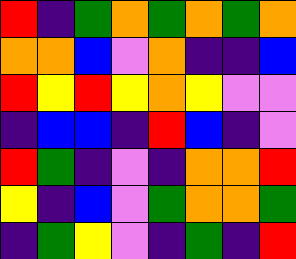[["red", "indigo", "green", "orange", "green", "orange", "green", "orange"], ["orange", "orange", "blue", "violet", "orange", "indigo", "indigo", "blue"], ["red", "yellow", "red", "yellow", "orange", "yellow", "violet", "violet"], ["indigo", "blue", "blue", "indigo", "red", "blue", "indigo", "violet"], ["red", "green", "indigo", "violet", "indigo", "orange", "orange", "red"], ["yellow", "indigo", "blue", "violet", "green", "orange", "orange", "green"], ["indigo", "green", "yellow", "violet", "indigo", "green", "indigo", "red"]]